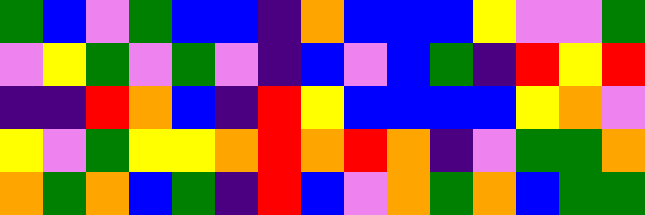[["green", "blue", "violet", "green", "blue", "blue", "indigo", "orange", "blue", "blue", "blue", "yellow", "violet", "violet", "green"], ["violet", "yellow", "green", "violet", "green", "violet", "indigo", "blue", "violet", "blue", "green", "indigo", "red", "yellow", "red"], ["indigo", "indigo", "red", "orange", "blue", "indigo", "red", "yellow", "blue", "blue", "blue", "blue", "yellow", "orange", "violet"], ["yellow", "violet", "green", "yellow", "yellow", "orange", "red", "orange", "red", "orange", "indigo", "violet", "green", "green", "orange"], ["orange", "green", "orange", "blue", "green", "indigo", "red", "blue", "violet", "orange", "green", "orange", "blue", "green", "green"]]